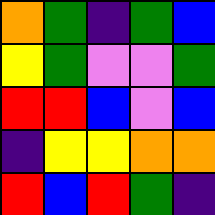[["orange", "green", "indigo", "green", "blue"], ["yellow", "green", "violet", "violet", "green"], ["red", "red", "blue", "violet", "blue"], ["indigo", "yellow", "yellow", "orange", "orange"], ["red", "blue", "red", "green", "indigo"]]